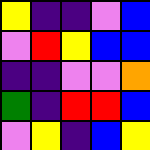[["yellow", "indigo", "indigo", "violet", "blue"], ["violet", "red", "yellow", "blue", "blue"], ["indigo", "indigo", "violet", "violet", "orange"], ["green", "indigo", "red", "red", "blue"], ["violet", "yellow", "indigo", "blue", "yellow"]]